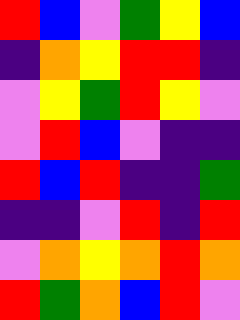[["red", "blue", "violet", "green", "yellow", "blue"], ["indigo", "orange", "yellow", "red", "red", "indigo"], ["violet", "yellow", "green", "red", "yellow", "violet"], ["violet", "red", "blue", "violet", "indigo", "indigo"], ["red", "blue", "red", "indigo", "indigo", "green"], ["indigo", "indigo", "violet", "red", "indigo", "red"], ["violet", "orange", "yellow", "orange", "red", "orange"], ["red", "green", "orange", "blue", "red", "violet"]]